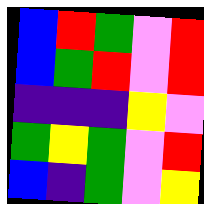[["blue", "red", "green", "violet", "red"], ["blue", "green", "red", "violet", "red"], ["indigo", "indigo", "indigo", "yellow", "violet"], ["green", "yellow", "green", "violet", "red"], ["blue", "indigo", "green", "violet", "yellow"]]